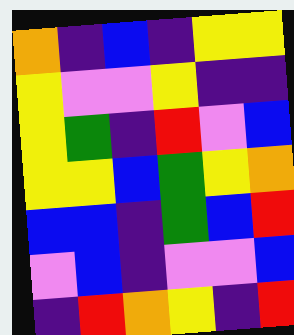[["orange", "indigo", "blue", "indigo", "yellow", "yellow"], ["yellow", "violet", "violet", "yellow", "indigo", "indigo"], ["yellow", "green", "indigo", "red", "violet", "blue"], ["yellow", "yellow", "blue", "green", "yellow", "orange"], ["blue", "blue", "indigo", "green", "blue", "red"], ["violet", "blue", "indigo", "violet", "violet", "blue"], ["indigo", "red", "orange", "yellow", "indigo", "red"]]